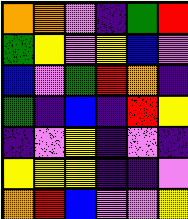[["orange", "orange", "violet", "indigo", "green", "red"], ["green", "yellow", "violet", "yellow", "blue", "violet"], ["blue", "violet", "green", "red", "orange", "indigo"], ["green", "indigo", "blue", "indigo", "red", "yellow"], ["indigo", "violet", "yellow", "indigo", "violet", "indigo"], ["yellow", "yellow", "yellow", "indigo", "indigo", "violet"], ["orange", "red", "blue", "violet", "violet", "yellow"]]